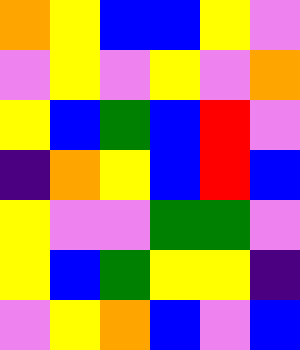[["orange", "yellow", "blue", "blue", "yellow", "violet"], ["violet", "yellow", "violet", "yellow", "violet", "orange"], ["yellow", "blue", "green", "blue", "red", "violet"], ["indigo", "orange", "yellow", "blue", "red", "blue"], ["yellow", "violet", "violet", "green", "green", "violet"], ["yellow", "blue", "green", "yellow", "yellow", "indigo"], ["violet", "yellow", "orange", "blue", "violet", "blue"]]